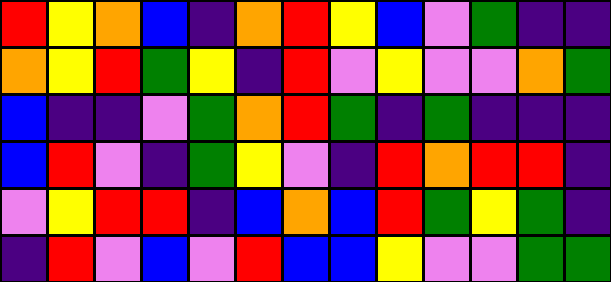[["red", "yellow", "orange", "blue", "indigo", "orange", "red", "yellow", "blue", "violet", "green", "indigo", "indigo"], ["orange", "yellow", "red", "green", "yellow", "indigo", "red", "violet", "yellow", "violet", "violet", "orange", "green"], ["blue", "indigo", "indigo", "violet", "green", "orange", "red", "green", "indigo", "green", "indigo", "indigo", "indigo"], ["blue", "red", "violet", "indigo", "green", "yellow", "violet", "indigo", "red", "orange", "red", "red", "indigo"], ["violet", "yellow", "red", "red", "indigo", "blue", "orange", "blue", "red", "green", "yellow", "green", "indigo"], ["indigo", "red", "violet", "blue", "violet", "red", "blue", "blue", "yellow", "violet", "violet", "green", "green"]]